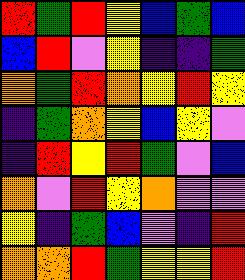[["red", "green", "red", "yellow", "blue", "green", "blue"], ["blue", "red", "violet", "yellow", "indigo", "indigo", "green"], ["orange", "green", "red", "orange", "yellow", "red", "yellow"], ["indigo", "green", "orange", "yellow", "blue", "yellow", "violet"], ["indigo", "red", "yellow", "red", "green", "violet", "blue"], ["orange", "violet", "red", "yellow", "orange", "violet", "violet"], ["yellow", "indigo", "green", "blue", "violet", "indigo", "red"], ["orange", "orange", "red", "green", "yellow", "yellow", "red"]]